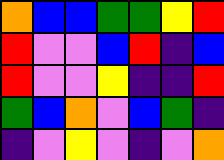[["orange", "blue", "blue", "green", "green", "yellow", "red"], ["red", "violet", "violet", "blue", "red", "indigo", "blue"], ["red", "violet", "violet", "yellow", "indigo", "indigo", "red"], ["green", "blue", "orange", "violet", "blue", "green", "indigo"], ["indigo", "violet", "yellow", "violet", "indigo", "violet", "orange"]]